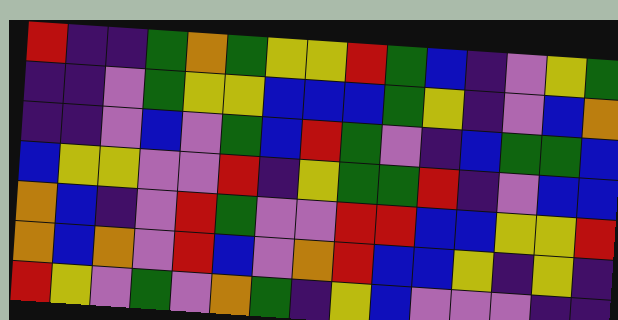[["red", "indigo", "indigo", "green", "orange", "green", "yellow", "yellow", "red", "green", "blue", "indigo", "violet", "yellow", "green"], ["indigo", "indigo", "violet", "green", "yellow", "yellow", "blue", "blue", "blue", "green", "yellow", "indigo", "violet", "blue", "orange"], ["indigo", "indigo", "violet", "blue", "violet", "green", "blue", "red", "green", "violet", "indigo", "blue", "green", "green", "blue"], ["blue", "yellow", "yellow", "violet", "violet", "red", "indigo", "yellow", "green", "green", "red", "indigo", "violet", "blue", "blue"], ["orange", "blue", "indigo", "violet", "red", "green", "violet", "violet", "red", "red", "blue", "blue", "yellow", "yellow", "red"], ["orange", "blue", "orange", "violet", "red", "blue", "violet", "orange", "red", "blue", "blue", "yellow", "indigo", "yellow", "indigo"], ["red", "yellow", "violet", "green", "violet", "orange", "green", "indigo", "yellow", "blue", "violet", "violet", "violet", "indigo", "indigo"]]